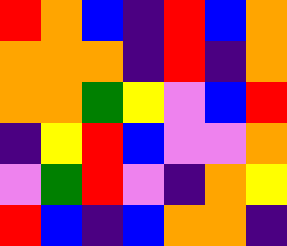[["red", "orange", "blue", "indigo", "red", "blue", "orange"], ["orange", "orange", "orange", "indigo", "red", "indigo", "orange"], ["orange", "orange", "green", "yellow", "violet", "blue", "red"], ["indigo", "yellow", "red", "blue", "violet", "violet", "orange"], ["violet", "green", "red", "violet", "indigo", "orange", "yellow"], ["red", "blue", "indigo", "blue", "orange", "orange", "indigo"]]